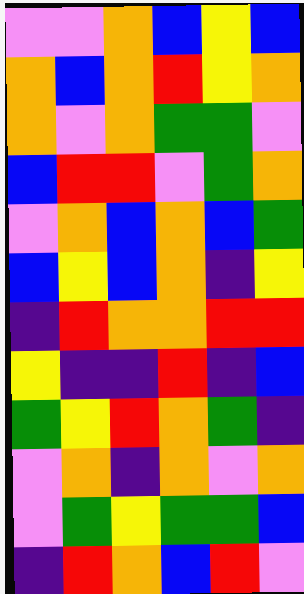[["violet", "violet", "orange", "blue", "yellow", "blue"], ["orange", "blue", "orange", "red", "yellow", "orange"], ["orange", "violet", "orange", "green", "green", "violet"], ["blue", "red", "red", "violet", "green", "orange"], ["violet", "orange", "blue", "orange", "blue", "green"], ["blue", "yellow", "blue", "orange", "indigo", "yellow"], ["indigo", "red", "orange", "orange", "red", "red"], ["yellow", "indigo", "indigo", "red", "indigo", "blue"], ["green", "yellow", "red", "orange", "green", "indigo"], ["violet", "orange", "indigo", "orange", "violet", "orange"], ["violet", "green", "yellow", "green", "green", "blue"], ["indigo", "red", "orange", "blue", "red", "violet"]]